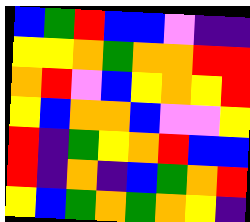[["blue", "green", "red", "blue", "blue", "violet", "indigo", "indigo"], ["yellow", "yellow", "orange", "green", "orange", "orange", "red", "red"], ["orange", "red", "violet", "blue", "yellow", "orange", "yellow", "red"], ["yellow", "blue", "orange", "orange", "blue", "violet", "violet", "yellow"], ["red", "indigo", "green", "yellow", "orange", "red", "blue", "blue"], ["red", "indigo", "orange", "indigo", "blue", "green", "orange", "red"], ["yellow", "blue", "green", "orange", "green", "orange", "yellow", "indigo"]]